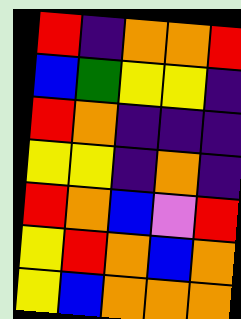[["red", "indigo", "orange", "orange", "red"], ["blue", "green", "yellow", "yellow", "indigo"], ["red", "orange", "indigo", "indigo", "indigo"], ["yellow", "yellow", "indigo", "orange", "indigo"], ["red", "orange", "blue", "violet", "red"], ["yellow", "red", "orange", "blue", "orange"], ["yellow", "blue", "orange", "orange", "orange"]]